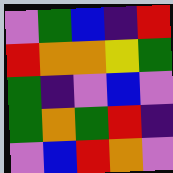[["violet", "green", "blue", "indigo", "red"], ["red", "orange", "orange", "yellow", "green"], ["green", "indigo", "violet", "blue", "violet"], ["green", "orange", "green", "red", "indigo"], ["violet", "blue", "red", "orange", "violet"]]